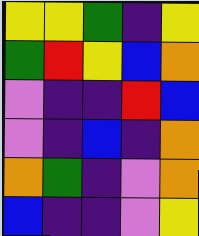[["yellow", "yellow", "green", "indigo", "yellow"], ["green", "red", "yellow", "blue", "orange"], ["violet", "indigo", "indigo", "red", "blue"], ["violet", "indigo", "blue", "indigo", "orange"], ["orange", "green", "indigo", "violet", "orange"], ["blue", "indigo", "indigo", "violet", "yellow"]]